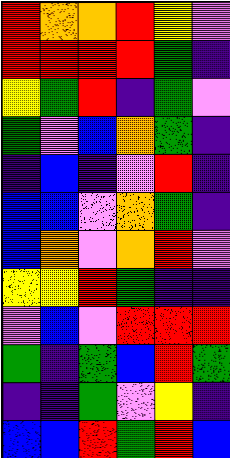[["red", "orange", "orange", "red", "yellow", "violet"], ["red", "red", "red", "red", "green", "indigo"], ["yellow", "green", "red", "indigo", "green", "violet"], ["green", "violet", "blue", "orange", "green", "indigo"], ["indigo", "blue", "indigo", "violet", "red", "indigo"], ["blue", "blue", "violet", "orange", "green", "indigo"], ["blue", "orange", "violet", "orange", "red", "violet"], ["yellow", "yellow", "red", "green", "indigo", "indigo"], ["violet", "blue", "violet", "red", "red", "red"], ["green", "indigo", "green", "blue", "red", "green"], ["indigo", "indigo", "green", "violet", "yellow", "indigo"], ["blue", "blue", "red", "green", "red", "blue"]]